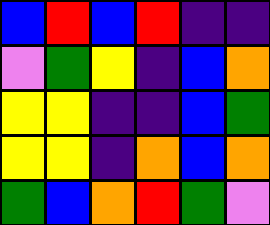[["blue", "red", "blue", "red", "indigo", "indigo"], ["violet", "green", "yellow", "indigo", "blue", "orange"], ["yellow", "yellow", "indigo", "indigo", "blue", "green"], ["yellow", "yellow", "indigo", "orange", "blue", "orange"], ["green", "blue", "orange", "red", "green", "violet"]]